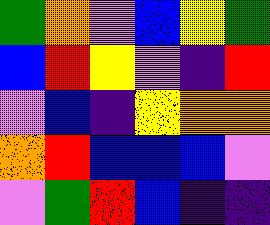[["green", "orange", "violet", "blue", "yellow", "green"], ["blue", "red", "yellow", "violet", "indigo", "red"], ["violet", "blue", "indigo", "yellow", "orange", "orange"], ["orange", "red", "blue", "blue", "blue", "violet"], ["violet", "green", "red", "blue", "indigo", "indigo"]]